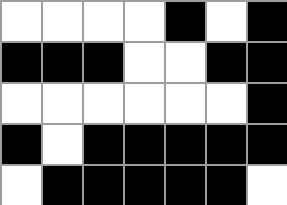[["white", "white", "white", "white", "black", "white", "black"], ["black", "black", "black", "white", "white", "black", "black"], ["white", "white", "white", "white", "white", "white", "black"], ["black", "white", "black", "black", "black", "black", "black"], ["white", "black", "black", "black", "black", "black", "white"]]